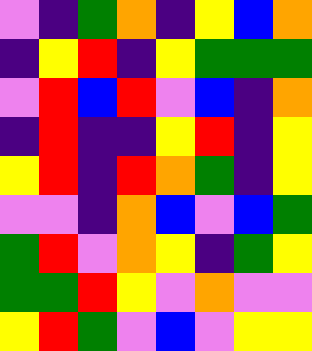[["violet", "indigo", "green", "orange", "indigo", "yellow", "blue", "orange"], ["indigo", "yellow", "red", "indigo", "yellow", "green", "green", "green"], ["violet", "red", "blue", "red", "violet", "blue", "indigo", "orange"], ["indigo", "red", "indigo", "indigo", "yellow", "red", "indigo", "yellow"], ["yellow", "red", "indigo", "red", "orange", "green", "indigo", "yellow"], ["violet", "violet", "indigo", "orange", "blue", "violet", "blue", "green"], ["green", "red", "violet", "orange", "yellow", "indigo", "green", "yellow"], ["green", "green", "red", "yellow", "violet", "orange", "violet", "violet"], ["yellow", "red", "green", "violet", "blue", "violet", "yellow", "yellow"]]